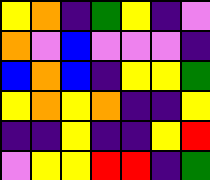[["yellow", "orange", "indigo", "green", "yellow", "indigo", "violet"], ["orange", "violet", "blue", "violet", "violet", "violet", "indigo"], ["blue", "orange", "blue", "indigo", "yellow", "yellow", "green"], ["yellow", "orange", "yellow", "orange", "indigo", "indigo", "yellow"], ["indigo", "indigo", "yellow", "indigo", "indigo", "yellow", "red"], ["violet", "yellow", "yellow", "red", "red", "indigo", "green"]]